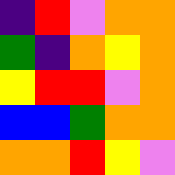[["indigo", "red", "violet", "orange", "orange"], ["green", "indigo", "orange", "yellow", "orange"], ["yellow", "red", "red", "violet", "orange"], ["blue", "blue", "green", "orange", "orange"], ["orange", "orange", "red", "yellow", "violet"]]